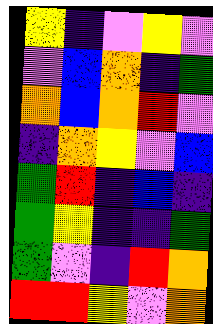[["yellow", "indigo", "violet", "yellow", "violet"], ["violet", "blue", "orange", "indigo", "green"], ["orange", "blue", "orange", "red", "violet"], ["indigo", "orange", "yellow", "violet", "blue"], ["green", "red", "indigo", "blue", "indigo"], ["green", "yellow", "indigo", "indigo", "green"], ["green", "violet", "indigo", "red", "orange"], ["red", "red", "yellow", "violet", "orange"]]